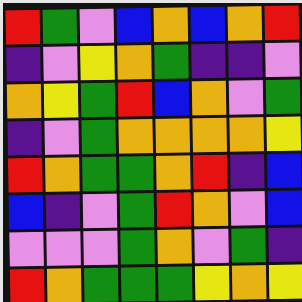[["red", "green", "violet", "blue", "orange", "blue", "orange", "red"], ["indigo", "violet", "yellow", "orange", "green", "indigo", "indigo", "violet"], ["orange", "yellow", "green", "red", "blue", "orange", "violet", "green"], ["indigo", "violet", "green", "orange", "orange", "orange", "orange", "yellow"], ["red", "orange", "green", "green", "orange", "red", "indigo", "blue"], ["blue", "indigo", "violet", "green", "red", "orange", "violet", "blue"], ["violet", "violet", "violet", "green", "orange", "violet", "green", "indigo"], ["red", "orange", "green", "green", "green", "yellow", "orange", "yellow"]]